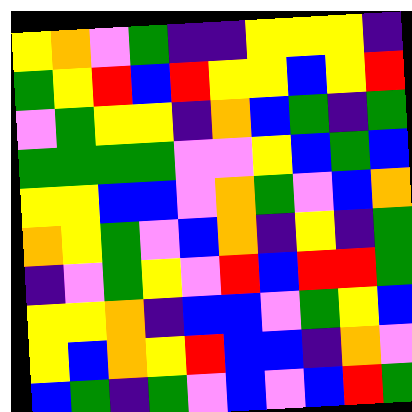[["yellow", "orange", "violet", "green", "indigo", "indigo", "yellow", "yellow", "yellow", "indigo"], ["green", "yellow", "red", "blue", "red", "yellow", "yellow", "blue", "yellow", "red"], ["violet", "green", "yellow", "yellow", "indigo", "orange", "blue", "green", "indigo", "green"], ["green", "green", "green", "green", "violet", "violet", "yellow", "blue", "green", "blue"], ["yellow", "yellow", "blue", "blue", "violet", "orange", "green", "violet", "blue", "orange"], ["orange", "yellow", "green", "violet", "blue", "orange", "indigo", "yellow", "indigo", "green"], ["indigo", "violet", "green", "yellow", "violet", "red", "blue", "red", "red", "green"], ["yellow", "yellow", "orange", "indigo", "blue", "blue", "violet", "green", "yellow", "blue"], ["yellow", "blue", "orange", "yellow", "red", "blue", "blue", "indigo", "orange", "violet"], ["blue", "green", "indigo", "green", "violet", "blue", "violet", "blue", "red", "green"]]